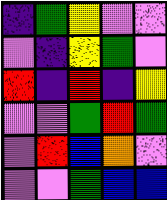[["indigo", "green", "yellow", "violet", "violet"], ["violet", "indigo", "yellow", "green", "violet"], ["red", "indigo", "red", "indigo", "yellow"], ["violet", "violet", "green", "red", "green"], ["violet", "red", "blue", "orange", "violet"], ["violet", "violet", "green", "blue", "blue"]]